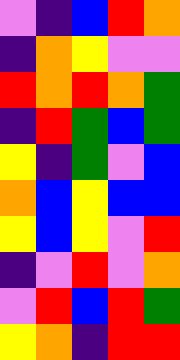[["violet", "indigo", "blue", "red", "orange"], ["indigo", "orange", "yellow", "violet", "violet"], ["red", "orange", "red", "orange", "green"], ["indigo", "red", "green", "blue", "green"], ["yellow", "indigo", "green", "violet", "blue"], ["orange", "blue", "yellow", "blue", "blue"], ["yellow", "blue", "yellow", "violet", "red"], ["indigo", "violet", "red", "violet", "orange"], ["violet", "red", "blue", "red", "green"], ["yellow", "orange", "indigo", "red", "red"]]